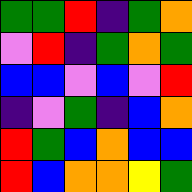[["green", "green", "red", "indigo", "green", "orange"], ["violet", "red", "indigo", "green", "orange", "green"], ["blue", "blue", "violet", "blue", "violet", "red"], ["indigo", "violet", "green", "indigo", "blue", "orange"], ["red", "green", "blue", "orange", "blue", "blue"], ["red", "blue", "orange", "orange", "yellow", "green"]]